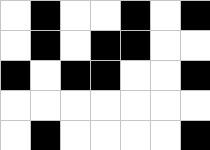[["white", "black", "white", "white", "black", "white", "black"], ["white", "black", "white", "black", "black", "white", "white"], ["black", "white", "black", "black", "white", "white", "black"], ["white", "white", "white", "white", "white", "white", "white"], ["white", "black", "white", "white", "white", "white", "black"]]